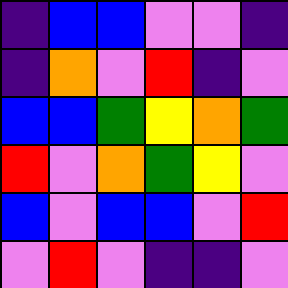[["indigo", "blue", "blue", "violet", "violet", "indigo"], ["indigo", "orange", "violet", "red", "indigo", "violet"], ["blue", "blue", "green", "yellow", "orange", "green"], ["red", "violet", "orange", "green", "yellow", "violet"], ["blue", "violet", "blue", "blue", "violet", "red"], ["violet", "red", "violet", "indigo", "indigo", "violet"]]